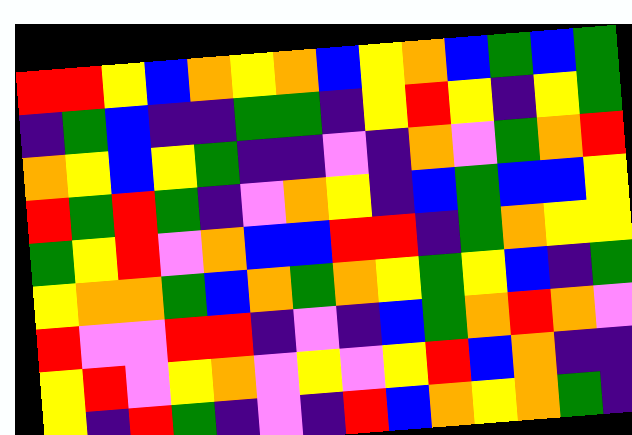[["red", "red", "yellow", "blue", "orange", "yellow", "orange", "blue", "yellow", "orange", "blue", "green", "blue", "green"], ["indigo", "green", "blue", "indigo", "indigo", "green", "green", "indigo", "yellow", "red", "yellow", "indigo", "yellow", "green"], ["orange", "yellow", "blue", "yellow", "green", "indigo", "indigo", "violet", "indigo", "orange", "violet", "green", "orange", "red"], ["red", "green", "red", "green", "indigo", "violet", "orange", "yellow", "indigo", "blue", "green", "blue", "blue", "yellow"], ["green", "yellow", "red", "violet", "orange", "blue", "blue", "red", "red", "indigo", "green", "orange", "yellow", "yellow"], ["yellow", "orange", "orange", "green", "blue", "orange", "green", "orange", "yellow", "green", "yellow", "blue", "indigo", "green"], ["red", "violet", "violet", "red", "red", "indigo", "violet", "indigo", "blue", "green", "orange", "red", "orange", "violet"], ["yellow", "red", "violet", "yellow", "orange", "violet", "yellow", "violet", "yellow", "red", "blue", "orange", "indigo", "indigo"], ["yellow", "indigo", "red", "green", "indigo", "violet", "indigo", "red", "blue", "orange", "yellow", "orange", "green", "indigo"]]